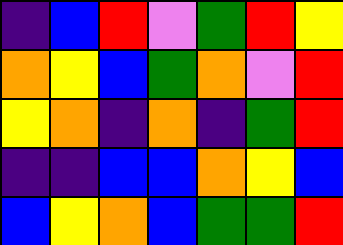[["indigo", "blue", "red", "violet", "green", "red", "yellow"], ["orange", "yellow", "blue", "green", "orange", "violet", "red"], ["yellow", "orange", "indigo", "orange", "indigo", "green", "red"], ["indigo", "indigo", "blue", "blue", "orange", "yellow", "blue"], ["blue", "yellow", "orange", "blue", "green", "green", "red"]]